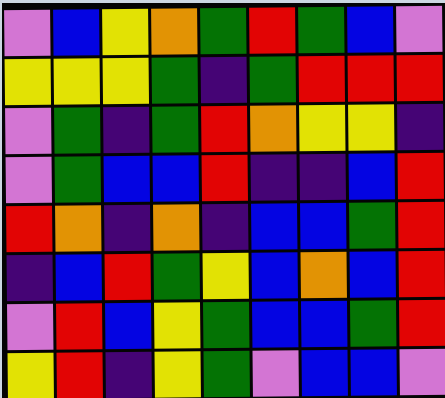[["violet", "blue", "yellow", "orange", "green", "red", "green", "blue", "violet"], ["yellow", "yellow", "yellow", "green", "indigo", "green", "red", "red", "red"], ["violet", "green", "indigo", "green", "red", "orange", "yellow", "yellow", "indigo"], ["violet", "green", "blue", "blue", "red", "indigo", "indigo", "blue", "red"], ["red", "orange", "indigo", "orange", "indigo", "blue", "blue", "green", "red"], ["indigo", "blue", "red", "green", "yellow", "blue", "orange", "blue", "red"], ["violet", "red", "blue", "yellow", "green", "blue", "blue", "green", "red"], ["yellow", "red", "indigo", "yellow", "green", "violet", "blue", "blue", "violet"]]